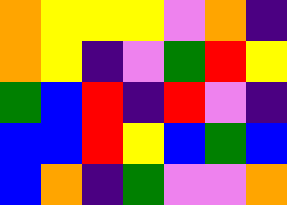[["orange", "yellow", "yellow", "yellow", "violet", "orange", "indigo"], ["orange", "yellow", "indigo", "violet", "green", "red", "yellow"], ["green", "blue", "red", "indigo", "red", "violet", "indigo"], ["blue", "blue", "red", "yellow", "blue", "green", "blue"], ["blue", "orange", "indigo", "green", "violet", "violet", "orange"]]